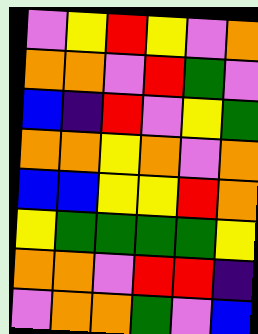[["violet", "yellow", "red", "yellow", "violet", "orange"], ["orange", "orange", "violet", "red", "green", "violet"], ["blue", "indigo", "red", "violet", "yellow", "green"], ["orange", "orange", "yellow", "orange", "violet", "orange"], ["blue", "blue", "yellow", "yellow", "red", "orange"], ["yellow", "green", "green", "green", "green", "yellow"], ["orange", "orange", "violet", "red", "red", "indigo"], ["violet", "orange", "orange", "green", "violet", "blue"]]